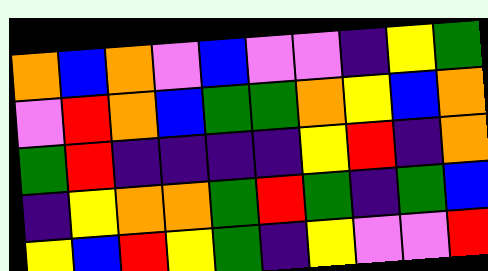[["orange", "blue", "orange", "violet", "blue", "violet", "violet", "indigo", "yellow", "green"], ["violet", "red", "orange", "blue", "green", "green", "orange", "yellow", "blue", "orange"], ["green", "red", "indigo", "indigo", "indigo", "indigo", "yellow", "red", "indigo", "orange"], ["indigo", "yellow", "orange", "orange", "green", "red", "green", "indigo", "green", "blue"], ["yellow", "blue", "red", "yellow", "green", "indigo", "yellow", "violet", "violet", "red"]]